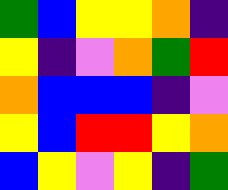[["green", "blue", "yellow", "yellow", "orange", "indigo"], ["yellow", "indigo", "violet", "orange", "green", "red"], ["orange", "blue", "blue", "blue", "indigo", "violet"], ["yellow", "blue", "red", "red", "yellow", "orange"], ["blue", "yellow", "violet", "yellow", "indigo", "green"]]